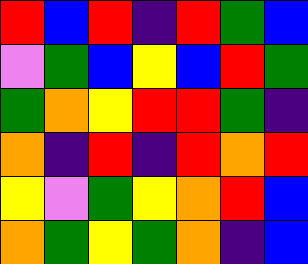[["red", "blue", "red", "indigo", "red", "green", "blue"], ["violet", "green", "blue", "yellow", "blue", "red", "green"], ["green", "orange", "yellow", "red", "red", "green", "indigo"], ["orange", "indigo", "red", "indigo", "red", "orange", "red"], ["yellow", "violet", "green", "yellow", "orange", "red", "blue"], ["orange", "green", "yellow", "green", "orange", "indigo", "blue"]]